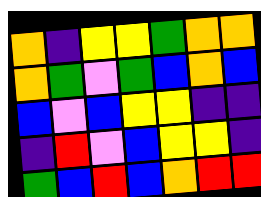[["orange", "indigo", "yellow", "yellow", "green", "orange", "orange"], ["orange", "green", "violet", "green", "blue", "orange", "blue"], ["blue", "violet", "blue", "yellow", "yellow", "indigo", "indigo"], ["indigo", "red", "violet", "blue", "yellow", "yellow", "indigo"], ["green", "blue", "red", "blue", "orange", "red", "red"]]